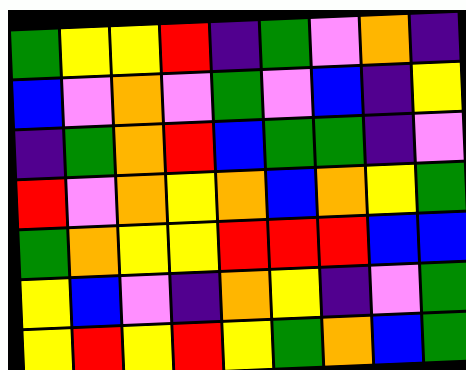[["green", "yellow", "yellow", "red", "indigo", "green", "violet", "orange", "indigo"], ["blue", "violet", "orange", "violet", "green", "violet", "blue", "indigo", "yellow"], ["indigo", "green", "orange", "red", "blue", "green", "green", "indigo", "violet"], ["red", "violet", "orange", "yellow", "orange", "blue", "orange", "yellow", "green"], ["green", "orange", "yellow", "yellow", "red", "red", "red", "blue", "blue"], ["yellow", "blue", "violet", "indigo", "orange", "yellow", "indigo", "violet", "green"], ["yellow", "red", "yellow", "red", "yellow", "green", "orange", "blue", "green"]]